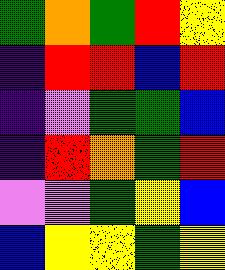[["green", "orange", "green", "red", "yellow"], ["indigo", "red", "red", "blue", "red"], ["indigo", "violet", "green", "green", "blue"], ["indigo", "red", "orange", "green", "red"], ["violet", "violet", "green", "yellow", "blue"], ["blue", "yellow", "yellow", "green", "yellow"]]